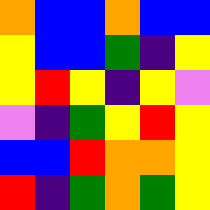[["orange", "blue", "blue", "orange", "blue", "blue"], ["yellow", "blue", "blue", "green", "indigo", "yellow"], ["yellow", "red", "yellow", "indigo", "yellow", "violet"], ["violet", "indigo", "green", "yellow", "red", "yellow"], ["blue", "blue", "red", "orange", "orange", "yellow"], ["red", "indigo", "green", "orange", "green", "yellow"]]